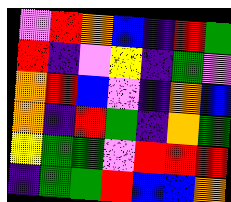[["violet", "red", "orange", "blue", "indigo", "red", "green"], ["red", "indigo", "violet", "yellow", "indigo", "green", "violet"], ["orange", "red", "blue", "violet", "indigo", "orange", "blue"], ["orange", "indigo", "red", "green", "indigo", "orange", "green"], ["yellow", "green", "green", "violet", "red", "red", "red"], ["indigo", "green", "green", "red", "blue", "blue", "orange"]]